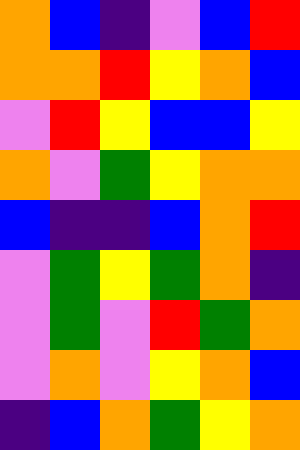[["orange", "blue", "indigo", "violet", "blue", "red"], ["orange", "orange", "red", "yellow", "orange", "blue"], ["violet", "red", "yellow", "blue", "blue", "yellow"], ["orange", "violet", "green", "yellow", "orange", "orange"], ["blue", "indigo", "indigo", "blue", "orange", "red"], ["violet", "green", "yellow", "green", "orange", "indigo"], ["violet", "green", "violet", "red", "green", "orange"], ["violet", "orange", "violet", "yellow", "orange", "blue"], ["indigo", "blue", "orange", "green", "yellow", "orange"]]